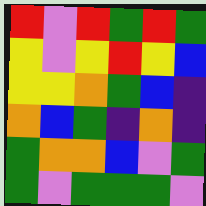[["red", "violet", "red", "green", "red", "green"], ["yellow", "violet", "yellow", "red", "yellow", "blue"], ["yellow", "yellow", "orange", "green", "blue", "indigo"], ["orange", "blue", "green", "indigo", "orange", "indigo"], ["green", "orange", "orange", "blue", "violet", "green"], ["green", "violet", "green", "green", "green", "violet"]]